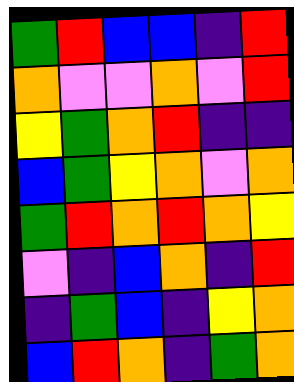[["green", "red", "blue", "blue", "indigo", "red"], ["orange", "violet", "violet", "orange", "violet", "red"], ["yellow", "green", "orange", "red", "indigo", "indigo"], ["blue", "green", "yellow", "orange", "violet", "orange"], ["green", "red", "orange", "red", "orange", "yellow"], ["violet", "indigo", "blue", "orange", "indigo", "red"], ["indigo", "green", "blue", "indigo", "yellow", "orange"], ["blue", "red", "orange", "indigo", "green", "orange"]]